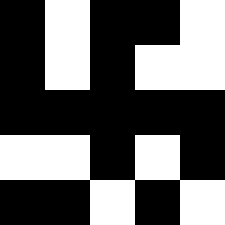[["black", "white", "black", "black", "white"], ["black", "white", "black", "white", "white"], ["black", "black", "black", "black", "black"], ["white", "white", "black", "white", "black"], ["black", "black", "white", "black", "white"]]